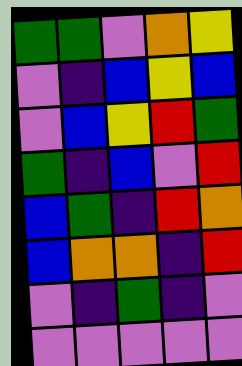[["green", "green", "violet", "orange", "yellow"], ["violet", "indigo", "blue", "yellow", "blue"], ["violet", "blue", "yellow", "red", "green"], ["green", "indigo", "blue", "violet", "red"], ["blue", "green", "indigo", "red", "orange"], ["blue", "orange", "orange", "indigo", "red"], ["violet", "indigo", "green", "indigo", "violet"], ["violet", "violet", "violet", "violet", "violet"]]